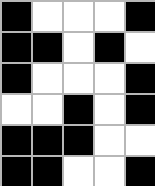[["black", "white", "white", "white", "black"], ["black", "black", "white", "black", "white"], ["black", "white", "white", "white", "black"], ["white", "white", "black", "white", "black"], ["black", "black", "black", "white", "white"], ["black", "black", "white", "white", "black"]]